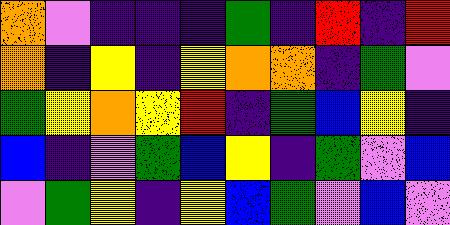[["orange", "violet", "indigo", "indigo", "indigo", "green", "indigo", "red", "indigo", "red"], ["orange", "indigo", "yellow", "indigo", "yellow", "orange", "orange", "indigo", "green", "violet"], ["green", "yellow", "orange", "yellow", "red", "indigo", "green", "blue", "yellow", "indigo"], ["blue", "indigo", "violet", "green", "blue", "yellow", "indigo", "green", "violet", "blue"], ["violet", "green", "yellow", "indigo", "yellow", "blue", "green", "violet", "blue", "violet"]]